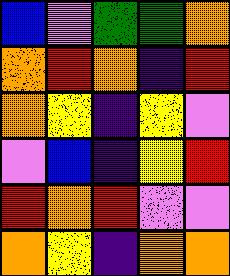[["blue", "violet", "green", "green", "orange"], ["orange", "red", "orange", "indigo", "red"], ["orange", "yellow", "indigo", "yellow", "violet"], ["violet", "blue", "indigo", "yellow", "red"], ["red", "orange", "red", "violet", "violet"], ["orange", "yellow", "indigo", "orange", "orange"]]